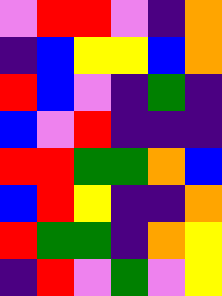[["violet", "red", "red", "violet", "indigo", "orange"], ["indigo", "blue", "yellow", "yellow", "blue", "orange"], ["red", "blue", "violet", "indigo", "green", "indigo"], ["blue", "violet", "red", "indigo", "indigo", "indigo"], ["red", "red", "green", "green", "orange", "blue"], ["blue", "red", "yellow", "indigo", "indigo", "orange"], ["red", "green", "green", "indigo", "orange", "yellow"], ["indigo", "red", "violet", "green", "violet", "yellow"]]